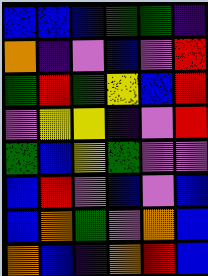[["blue", "blue", "blue", "green", "green", "indigo"], ["orange", "indigo", "violet", "blue", "violet", "red"], ["green", "red", "green", "yellow", "blue", "red"], ["violet", "yellow", "yellow", "indigo", "violet", "red"], ["green", "blue", "yellow", "green", "violet", "violet"], ["blue", "red", "violet", "blue", "violet", "blue"], ["blue", "orange", "green", "violet", "orange", "blue"], ["orange", "blue", "indigo", "orange", "red", "blue"]]